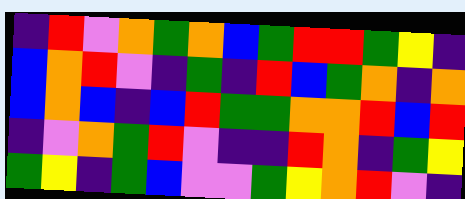[["indigo", "red", "violet", "orange", "green", "orange", "blue", "green", "red", "red", "green", "yellow", "indigo"], ["blue", "orange", "red", "violet", "indigo", "green", "indigo", "red", "blue", "green", "orange", "indigo", "orange"], ["blue", "orange", "blue", "indigo", "blue", "red", "green", "green", "orange", "orange", "red", "blue", "red"], ["indigo", "violet", "orange", "green", "red", "violet", "indigo", "indigo", "red", "orange", "indigo", "green", "yellow"], ["green", "yellow", "indigo", "green", "blue", "violet", "violet", "green", "yellow", "orange", "red", "violet", "indigo"]]